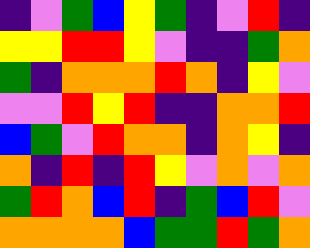[["indigo", "violet", "green", "blue", "yellow", "green", "indigo", "violet", "red", "indigo"], ["yellow", "yellow", "red", "red", "yellow", "violet", "indigo", "indigo", "green", "orange"], ["green", "indigo", "orange", "orange", "orange", "red", "orange", "indigo", "yellow", "violet"], ["violet", "violet", "red", "yellow", "red", "indigo", "indigo", "orange", "orange", "red"], ["blue", "green", "violet", "red", "orange", "orange", "indigo", "orange", "yellow", "indigo"], ["orange", "indigo", "red", "indigo", "red", "yellow", "violet", "orange", "violet", "orange"], ["green", "red", "orange", "blue", "red", "indigo", "green", "blue", "red", "violet"], ["orange", "orange", "orange", "orange", "blue", "green", "green", "red", "green", "orange"]]